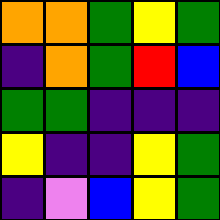[["orange", "orange", "green", "yellow", "green"], ["indigo", "orange", "green", "red", "blue"], ["green", "green", "indigo", "indigo", "indigo"], ["yellow", "indigo", "indigo", "yellow", "green"], ["indigo", "violet", "blue", "yellow", "green"]]